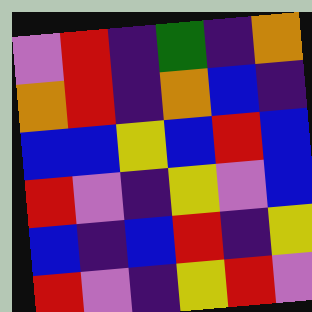[["violet", "red", "indigo", "green", "indigo", "orange"], ["orange", "red", "indigo", "orange", "blue", "indigo"], ["blue", "blue", "yellow", "blue", "red", "blue"], ["red", "violet", "indigo", "yellow", "violet", "blue"], ["blue", "indigo", "blue", "red", "indigo", "yellow"], ["red", "violet", "indigo", "yellow", "red", "violet"]]